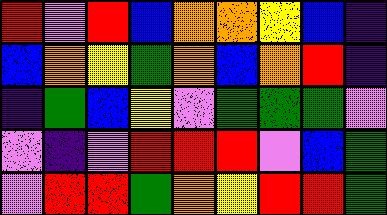[["red", "violet", "red", "blue", "orange", "orange", "yellow", "blue", "indigo"], ["blue", "orange", "yellow", "green", "orange", "blue", "orange", "red", "indigo"], ["indigo", "green", "blue", "yellow", "violet", "green", "green", "green", "violet"], ["violet", "indigo", "violet", "red", "red", "red", "violet", "blue", "green"], ["violet", "red", "red", "green", "orange", "yellow", "red", "red", "green"]]